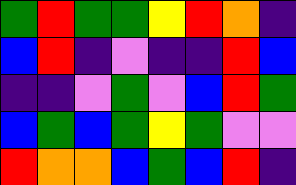[["green", "red", "green", "green", "yellow", "red", "orange", "indigo"], ["blue", "red", "indigo", "violet", "indigo", "indigo", "red", "blue"], ["indigo", "indigo", "violet", "green", "violet", "blue", "red", "green"], ["blue", "green", "blue", "green", "yellow", "green", "violet", "violet"], ["red", "orange", "orange", "blue", "green", "blue", "red", "indigo"]]